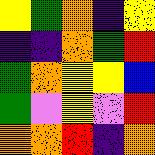[["yellow", "green", "orange", "indigo", "yellow"], ["indigo", "indigo", "orange", "green", "red"], ["green", "orange", "yellow", "yellow", "blue"], ["green", "violet", "yellow", "violet", "red"], ["orange", "orange", "red", "indigo", "orange"]]